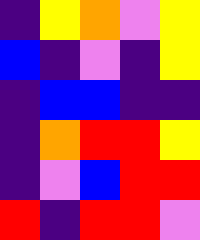[["indigo", "yellow", "orange", "violet", "yellow"], ["blue", "indigo", "violet", "indigo", "yellow"], ["indigo", "blue", "blue", "indigo", "indigo"], ["indigo", "orange", "red", "red", "yellow"], ["indigo", "violet", "blue", "red", "red"], ["red", "indigo", "red", "red", "violet"]]